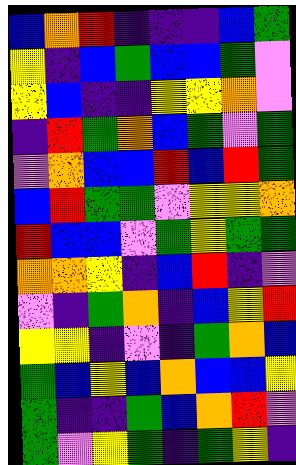[["blue", "orange", "red", "indigo", "indigo", "indigo", "blue", "green"], ["yellow", "indigo", "blue", "green", "blue", "blue", "green", "violet"], ["yellow", "blue", "indigo", "indigo", "yellow", "yellow", "orange", "violet"], ["indigo", "red", "green", "orange", "blue", "green", "violet", "green"], ["violet", "orange", "blue", "blue", "red", "blue", "red", "green"], ["blue", "red", "green", "green", "violet", "yellow", "yellow", "orange"], ["red", "blue", "blue", "violet", "green", "yellow", "green", "green"], ["orange", "orange", "yellow", "indigo", "blue", "red", "indigo", "violet"], ["violet", "indigo", "green", "orange", "indigo", "blue", "yellow", "red"], ["yellow", "yellow", "indigo", "violet", "indigo", "green", "orange", "blue"], ["green", "blue", "yellow", "blue", "orange", "blue", "blue", "yellow"], ["green", "indigo", "indigo", "green", "blue", "orange", "red", "violet"], ["green", "violet", "yellow", "green", "indigo", "green", "yellow", "indigo"]]